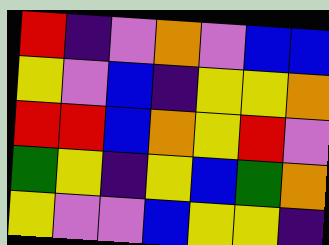[["red", "indigo", "violet", "orange", "violet", "blue", "blue"], ["yellow", "violet", "blue", "indigo", "yellow", "yellow", "orange"], ["red", "red", "blue", "orange", "yellow", "red", "violet"], ["green", "yellow", "indigo", "yellow", "blue", "green", "orange"], ["yellow", "violet", "violet", "blue", "yellow", "yellow", "indigo"]]